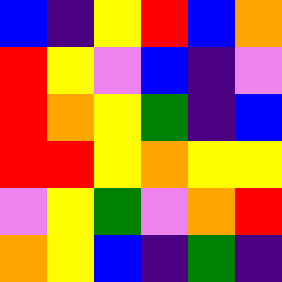[["blue", "indigo", "yellow", "red", "blue", "orange"], ["red", "yellow", "violet", "blue", "indigo", "violet"], ["red", "orange", "yellow", "green", "indigo", "blue"], ["red", "red", "yellow", "orange", "yellow", "yellow"], ["violet", "yellow", "green", "violet", "orange", "red"], ["orange", "yellow", "blue", "indigo", "green", "indigo"]]